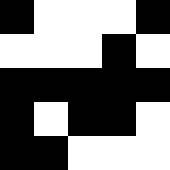[["black", "white", "white", "white", "black"], ["white", "white", "white", "black", "white"], ["black", "black", "black", "black", "black"], ["black", "white", "black", "black", "white"], ["black", "black", "white", "white", "white"]]